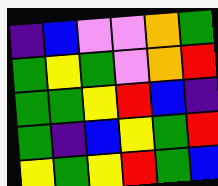[["indigo", "blue", "violet", "violet", "orange", "green"], ["green", "yellow", "green", "violet", "orange", "red"], ["green", "green", "yellow", "red", "blue", "indigo"], ["green", "indigo", "blue", "yellow", "green", "red"], ["yellow", "green", "yellow", "red", "green", "blue"]]